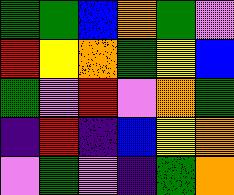[["green", "green", "blue", "orange", "green", "violet"], ["red", "yellow", "orange", "green", "yellow", "blue"], ["green", "violet", "red", "violet", "orange", "green"], ["indigo", "red", "indigo", "blue", "yellow", "orange"], ["violet", "green", "violet", "indigo", "green", "orange"]]